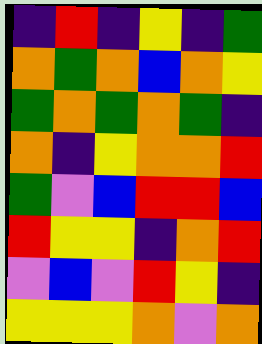[["indigo", "red", "indigo", "yellow", "indigo", "green"], ["orange", "green", "orange", "blue", "orange", "yellow"], ["green", "orange", "green", "orange", "green", "indigo"], ["orange", "indigo", "yellow", "orange", "orange", "red"], ["green", "violet", "blue", "red", "red", "blue"], ["red", "yellow", "yellow", "indigo", "orange", "red"], ["violet", "blue", "violet", "red", "yellow", "indigo"], ["yellow", "yellow", "yellow", "orange", "violet", "orange"]]